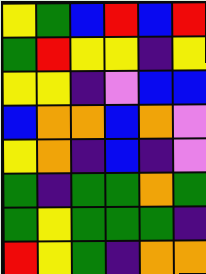[["yellow", "green", "blue", "red", "blue", "red"], ["green", "red", "yellow", "yellow", "indigo", "yellow"], ["yellow", "yellow", "indigo", "violet", "blue", "blue"], ["blue", "orange", "orange", "blue", "orange", "violet"], ["yellow", "orange", "indigo", "blue", "indigo", "violet"], ["green", "indigo", "green", "green", "orange", "green"], ["green", "yellow", "green", "green", "green", "indigo"], ["red", "yellow", "green", "indigo", "orange", "orange"]]